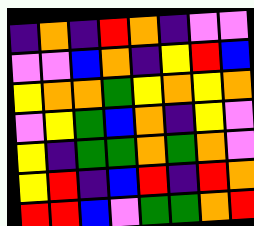[["indigo", "orange", "indigo", "red", "orange", "indigo", "violet", "violet"], ["violet", "violet", "blue", "orange", "indigo", "yellow", "red", "blue"], ["yellow", "orange", "orange", "green", "yellow", "orange", "yellow", "orange"], ["violet", "yellow", "green", "blue", "orange", "indigo", "yellow", "violet"], ["yellow", "indigo", "green", "green", "orange", "green", "orange", "violet"], ["yellow", "red", "indigo", "blue", "red", "indigo", "red", "orange"], ["red", "red", "blue", "violet", "green", "green", "orange", "red"]]